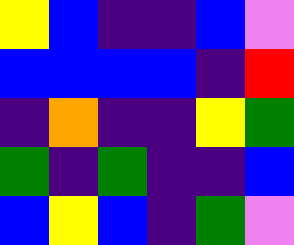[["yellow", "blue", "indigo", "indigo", "blue", "violet"], ["blue", "blue", "blue", "blue", "indigo", "red"], ["indigo", "orange", "indigo", "indigo", "yellow", "green"], ["green", "indigo", "green", "indigo", "indigo", "blue"], ["blue", "yellow", "blue", "indigo", "green", "violet"]]